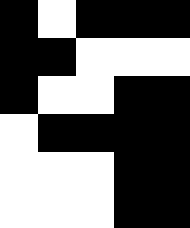[["black", "white", "black", "black", "black"], ["black", "black", "white", "white", "white"], ["black", "white", "white", "black", "black"], ["white", "black", "black", "black", "black"], ["white", "white", "white", "black", "black"], ["white", "white", "white", "black", "black"]]